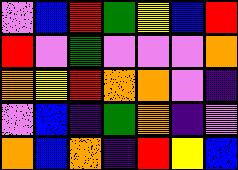[["violet", "blue", "red", "green", "yellow", "blue", "red"], ["red", "violet", "green", "violet", "violet", "violet", "orange"], ["orange", "yellow", "red", "orange", "orange", "violet", "indigo"], ["violet", "blue", "indigo", "green", "orange", "indigo", "violet"], ["orange", "blue", "orange", "indigo", "red", "yellow", "blue"]]